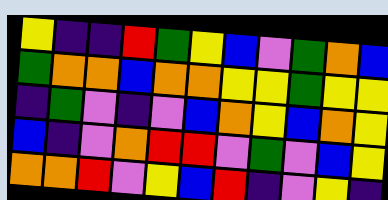[["yellow", "indigo", "indigo", "red", "green", "yellow", "blue", "violet", "green", "orange", "blue"], ["green", "orange", "orange", "blue", "orange", "orange", "yellow", "yellow", "green", "yellow", "yellow"], ["indigo", "green", "violet", "indigo", "violet", "blue", "orange", "yellow", "blue", "orange", "yellow"], ["blue", "indigo", "violet", "orange", "red", "red", "violet", "green", "violet", "blue", "yellow"], ["orange", "orange", "red", "violet", "yellow", "blue", "red", "indigo", "violet", "yellow", "indigo"]]